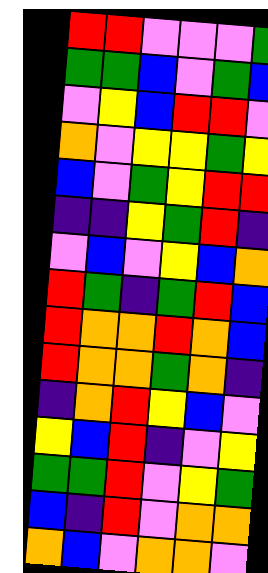[["red", "red", "violet", "violet", "violet", "green"], ["green", "green", "blue", "violet", "green", "blue"], ["violet", "yellow", "blue", "red", "red", "violet"], ["orange", "violet", "yellow", "yellow", "green", "yellow"], ["blue", "violet", "green", "yellow", "red", "red"], ["indigo", "indigo", "yellow", "green", "red", "indigo"], ["violet", "blue", "violet", "yellow", "blue", "orange"], ["red", "green", "indigo", "green", "red", "blue"], ["red", "orange", "orange", "red", "orange", "blue"], ["red", "orange", "orange", "green", "orange", "indigo"], ["indigo", "orange", "red", "yellow", "blue", "violet"], ["yellow", "blue", "red", "indigo", "violet", "yellow"], ["green", "green", "red", "violet", "yellow", "green"], ["blue", "indigo", "red", "violet", "orange", "orange"], ["orange", "blue", "violet", "orange", "orange", "violet"]]